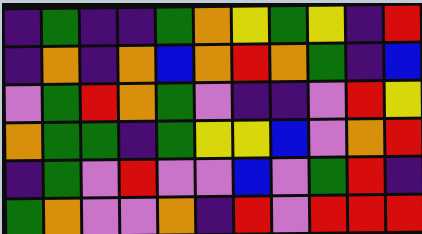[["indigo", "green", "indigo", "indigo", "green", "orange", "yellow", "green", "yellow", "indigo", "red"], ["indigo", "orange", "indigo", "orange", "blue", "orange", "red", "orange", "green", "indigo", "blue"], ["violet", "green", "red", "orange", "green", "violet", "indigo", "indigo", "violet", "red", "yellow"], ["orange", "green", "green", "indigo", "green", "yellow", "yellow", "blue", "violet", "orange", "red"], ["indigo", "green", "violet", "red", "violet", "violet", "blue", "violet", "green", "red", "indigo"], ["green", "orange", "violet", "violet", "orange", "indigo", "red", "violet", "red", "red", "red"]]